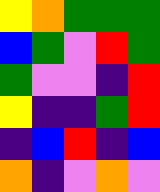[["yellow", "orange", "green", "green", "green"], ["blue", "green", "violet", "red", "green"], ["green", "violet", "violet", "indigo", "red"], ["yellow", "indigo", "indigo", "green", "red"], ["indigo", "blue", "red", "indigo", "blue"], ["orange", "indigo", "violet", "orange", "violet"]]